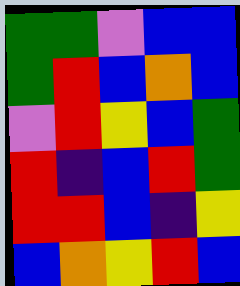[["green", "green", "violet", "blue", "blue"], ["green", "red", "blue", "orange", "blue"], ["violet", "red", "yellow", "blue", "green"], ["red", "indigo", "blue", "red", "green"], ["red", "red", "blue", "indigo", "yellow"], ["blue", "orange", "yellow", "red", "blue"]]